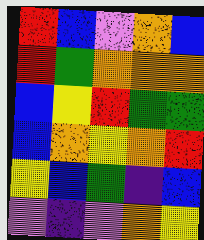[["red", "blue", "violet", "orange", "blue"], ["red", "green", "orange", "orange", "orange"], ["blue", "yellow", "red", "green", "green"], ["blue", "orange", "yellow", "orange", "red"], ["yellow", "blue", "green", "indigo", "blue"], ["violet", "indigo", "violet", "orange", "yellow"]]